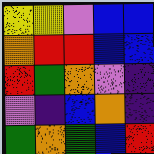[["yellow", "yellow", "violet", "blue", "blue"], ["orange", "red", "red", "blue", "blue"], ["red", "green", "orange", "violet", "indigo"], ["violet", "indigo", "blue", "orange", "indigo"], ["green", "orange", "green", "blue", "red"]]